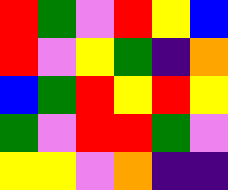[["red", "green", "violet", "red", "yellow", "blue"], ["red", "violet", "yellow", "green", "indigo", "orange"], ["blue", "green", "red", "yellow", "red", "yellow"], ["green", "violet", "red", "red", "green", "violet"], ["yellow", "yellow", "violet", "orange", "indigo", "indigo"]]